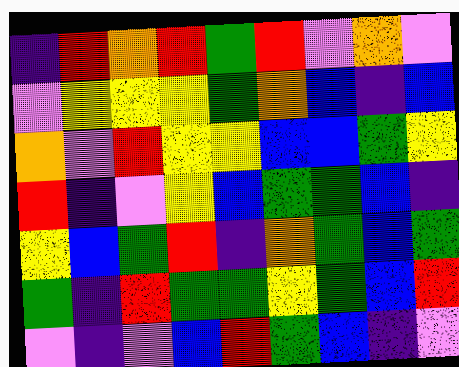[["indigo", "red", "orange", "red", "green", "red", "violet", "orange", "violet"], ["violet", "yellow", "yellow", "yellow", "green", "orange", "blue", "indigo", "blue"], ["orange", "violet", "red", "yellow", "yellow", "blue", "blue", "green", "yellow"], ["red", "indigo", "violet", "yellow", "blue", "green", "green", "blue", "indigo"], ["yellow", "blue", "green", "red", "indigo", "orange", "green", "blue", "green"], ["green", "indigo", "red", "green", "green", "yellow", "green", "blue", "red"], ["violet", "indigo", "violet", "blue", "red", "green", "blue", "indigo", "violet"]]